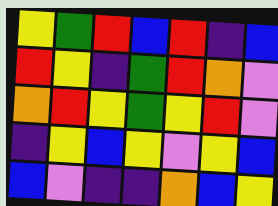[["yellow", "green", "red", "blue", "red", "indigo", "blue"], ["red", "yellow", "indigo", "green", "red", "orange", "violet"], ["orange", "red", "yellow", "green", "yellow", "red", "violet"], ["indigo", "yellow", "blue", "yellow", "violet", "yellow", "blue"], ["blue", "violet", "indigo", "indigo", "orange", "blue", "yellow"]]